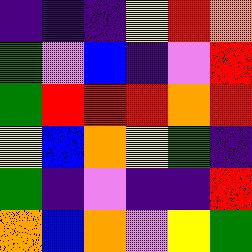[["indigo", "indigo", "indigo", "yellow", "red", "orange"], ["green", "violet", "blue", "indigo", "violet", "red"], ["green", "red", "red", "red", "orange", "red"], ["yellow", "blue", "orange", "yellow", "green", "indigo"], ["green", "indigo", "violet", "indigo", "indigo", "red"], ["orange", "blue", "orange", "violet", "yellow", "green"]]